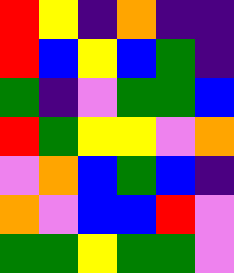[["red", "yellow", "indigo", "orange", "indigo", "indigo"], ["red", "blue", "yellow", "blue", "green", "indigo"], ["green", "indigo", "violet", "green", "green", "blue"], ["red", "green", "yellow", "yellow", "violet", "orange"], ["violet", "orange", "blue", "green", "blue", "indigo"], ["orange", "violet", "blue", "blue", "red", "violet"], ["green", "green", "yellow", "green", "green", "violet"]]